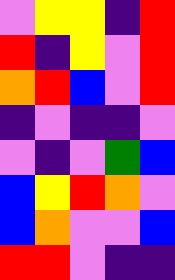[["violet", "yellow", "yellow", "indigo", "red"], ["red", "indigo", "yellow", "violet", "red"], ["orange", "red", "blue", "violet", "red"], ["indigo", "violet", "indigo", "indigo", "violet"], ["violet", "indigo", "violet", "green", "blue"], ["blue", "yellow", "red", "orange", "violet"], ["blue", "orange", "violet", "violet", "blue"], ["red", "red", "violet", "indigo", "indigo"]]